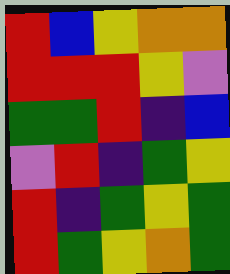[["red", "blue", "yellow", "orange", "orange"], ["red", "red", "red", "yellow", "violet"], ["green", "green", "red", "indigo", "blue"], ["violet", "red", "indigo", "green", "yellow"], ["red", "indigo", "green", "yellow", "green"], ["red", "green", "yellow", "orange", "green"]]